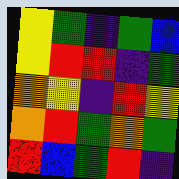[["yellow", "green", "indigo", "green", "blue"], ["yellow", "red", "red", "indigo", "green"], ["orange", "yellow", "indigo", "red", "yellow"], ["orange", "red", "green", "orange", "green"], ["red", "blue", "green", "red", "indigo"]]